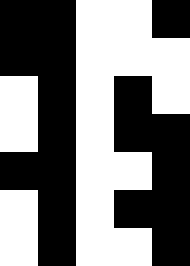[["black", "black", "white", "white", "black"], ["black", "black", "white", "white", "white"], ["white", "black", "white", "black", "white"], ["white", "black", "white", "black", "black"], ["black", "black", "white", "white", "black"], ["white", "black", "white", "black", "black"], ["white", "black", "white", "white", "black"]]